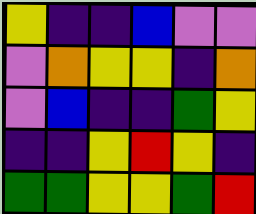[["yellow", "indigo", "indigo", "blue", "violet", "violet"], ["violet", "orange", "yellow", "yellow", "indigo", "orange"], ["violet", "blue", "indigo", "indigo", "green", "yellow"], ["indigo", "indigo", "yellow", "red", "yellow", "indigo"], ["green", "green", "yellow", "yellow", "green", "red"]]